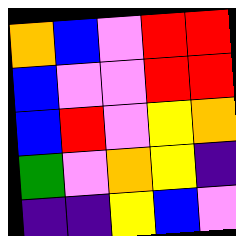[["orange", "blue", "violet", "red", "red"], ["blue", "violet", "violet", "red", "red"], ["blue", "red", "violet", "yellow", "orange"], ["green", "violet", "orange", "yellow", "indigo"], ["indigo", "indigo", "yellow", "blue", "violet"]]